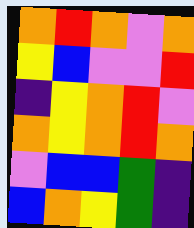[["orange", "red", "orange", "violet", "orange"], ["yellow", "blue", "violet", "violet", "red"], ["indigo", "yellow", "orange", "red", "violet"], ["orange", "yellow", "orange", "red", "orange"], ["violet", "blue", "blue", "green", "indigo"], ["blue", "orange", "yellow", "green", "indigo"]]